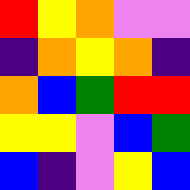[["red", "yellow", "orange", "violet", "violet"], ["indigo", "orange", "yellow", "orange", "indigo"], ["orange", "blue", "green", "red", "red"], ["yellow", "yellow", "violet", "blue", "green"], ["blue", "indigo", "violet", "yellow", "blue"]]